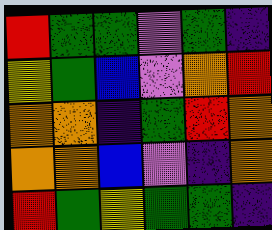[["red", "green", "green", "violet", "green", "indigo"], ["yellow", "green", "blue", "violet", "orange", "red"], ["orange", "orange", "indigo", "green", "red", "orange"], ["orange", "orange", "blue", "violet", "indigo", "orange"], ["red", "green", "yellow", "green", "green", "indigo"]]